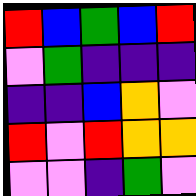[["red", "blue", "green", "blue", "red"], ["violet", "green", "indigo", "indigo", "indigo"], ["indigo", "indigo", "blue", "orange", "violet"], ["red", "violet", "red", "orange", "orange"], ["violet", "violet", "indigo", "green", "violet"]]